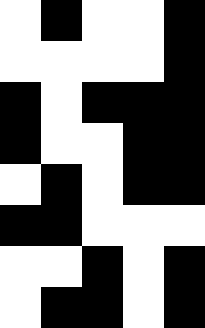[["white", "black", "white", "white", "black"], ["white", "white", "white", "white", "black"], ["black", "white", "black", "black", "black"], ["black", "white", "white", "black", "black"], ["white", "black", "white", "black", "black"], ["black", "black", "white", "white", "white"], ["white", "white", "black", "white", "black"], ["white", "black", "black", "white", "black"]]